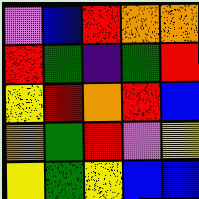[["violet", "blue", "red", "orange", "orange"], ["red", "green", "indigo", "green", "red"], ["yellow", "red", "orange", "red", "blue"], ["orange", "green", "red", "violet", "yellow"], ["yellow", "green", "yellow", "blue", "blue"]]